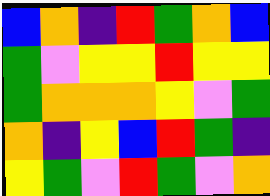[["blue", "orange", "indigo", "red", "green", "orange", "blue"], ["green", "violet", "yellow", "yellow", "red", "yellow", "yellow"], ["green", "orange", "orange", "orange", "yellow", "violet", "green"], ["orange", "indigo", "yellow", "blue", "red", "green", "indigo"], ["yellow", "green", "violet", "red", "green", "violet", "orange"]]